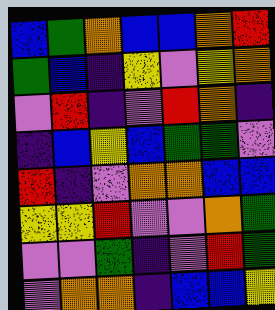[["blue", "green", "orange", "blue", "blue", "orange", "red"], ["green", "blue", "indigo", "yellow", "violet", "yellow", "orange"], ["violet", "red", "indigo", "violet", "red", "orange", "indigo"], ["indigo", "blue", "yellow", "blue", "green", "green", "violet"], ["red", "indigo", "violet", "orange", "orange", "blue", "blue"], ["yellow", "yellow", "red", "violet", "violet", "orange", "green"], ["violet", "violet", "green", "indigo", "violet", "red", "green"], ["violet", "orange", "orange", "indigo", "blue", "blue", "yellow"]]